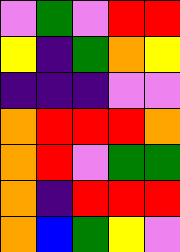[["violet", "green", "violet", "red", "red"], ["yellow", "indigo", "green", "orange", "yellow"], ["indigo", "indigo", "indigo", "violet", "violet"], ["orange", "red", "red", "red", "orange"], ["orange", "red", "violet", "green", "green"], ["orange", "indigo", "red", "red", "red"], ["orange", "blue", "green", "yellow", "violet"]]